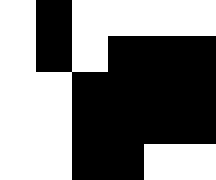[["white", "black", "white", "white", "white", "white"], ["white", "black", "white", "black", "black", "black"], ["white", "white", "black", "black", "black", "black"], ["white", "white", "black", "black", "black", "black"], ["white", "white", "black", "black", "white", "white"]]